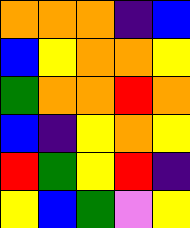[["orange", "orange", "orange", "indigo", "blue"], ["blue", "yellow", "orange", "orange", "yellow"], ["green", "orange", "orange", "red", "orange"], ["blue", "indigo", "yellow", "orange", "yellow"], ["red", "green", "yellow", "red", "indigo"], ["yellow", "blue", "green", "violet", "yellow"]]